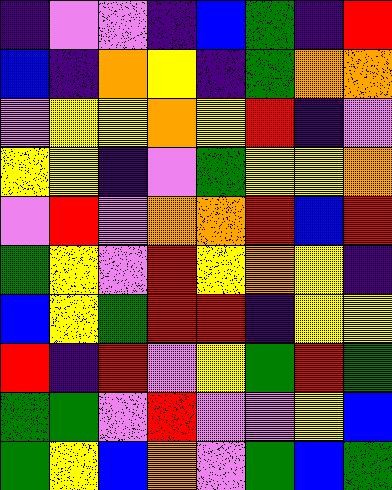[["indigo", "violet", "violet", "indigo", "blue", "green", "indigo", "red"], ["blue", "indigo", "orange", "yellow", "indigo", "green", "orange", "orange"], ["violet", "yellow", "yellow", "orange", "yellow", "red", "indigo", "violet"], ["yellow", "yellow", "indigo", "violet", "green", "yellow", "yellow", "orange"], ["violet", "red", "violet", "orange", "orange", "red", "blue", "red"], ["green", "yellow", "violet", "red", "yellow", "orange", "yellow", "indigo"], ["blue", "yellow", "green", "red", "red", "indigo", "yellow", "yellow"], ["red", "indigo", "red", "violet", "yellow", "green", "red", "green"], ["green", "green", "violet", "red", "violet", "violet", "yellow", "blue"], ["green", "yellow", "blue", "orange", "violet", "green", "blue", "green"]]